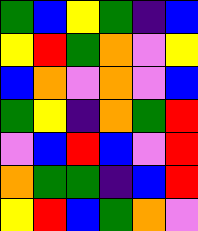[["green", "blue", "yellow", "green", "indigo", "blue"], ["yellow", "red", "green", "orange", "violet", "yellow"], ["blue", "orange", "violet", "orange", "violet", "blue"], ["green", "yellow", "indigo", "orange", "green", "red"], ["violet", "blue", "red", "blue", "violet", "red"], ["orange", "green", "green", "indigo", "blue", "red"], ["yellow", "red", "blue", "green", "orange", "violet"]]